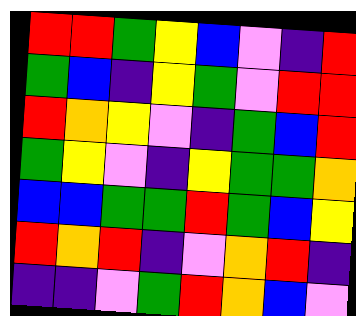[["red", "red", "green", "yellow", "blue", "violet", "indigo", "red"], ["green", "blue", "indigo", "yellow", "green", "violet", "red", "red"], ["red", "orange", "yellow", "violet", "indigo", "green", "blue", "red"], ["green", "yellow", "violet", "indigo", "yellow", "green", "green", "orange"], ["blue", "blue", "green", "green", "red", "green", "blue", "yellow"], ["red", "orange", "red", "indigo", "violet", "orange", "red", "indigo"], ["indigo", "indigo", "violet", "green", "red", "orange", "blue", "violet"]]